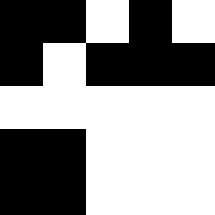[["black", "black", "white", "black", "white"], ["black", "white", "black", "black", "black"], ["white", "white", "white", "white", "white"], ["black", "black", "white", "white", "white"], ["black", "black", "white", "white", "white"]]